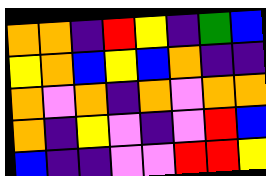[["orange", "orange", "indigo", "red", "yellow", "indigo", "green", "blue"], ["yellow", "orange", "blue", "yellow", "blue", "orange", "indigo", "indigo"], ["orange", "violet", "orange", "indigo", "orange", "violet", "orange", "orange"], ["orange", "indigo", "yellow", "violet", "indigo", "violet", "red", "blue"], ["blue", "indigo", "indigo", "violet", "violet", "red", "red", "yellow"]]